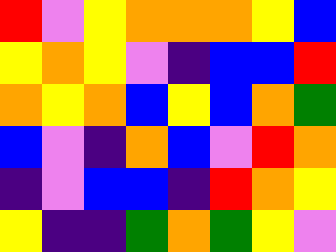[["red", "violet", "yellow", "orange", "orange", "orange", "yellow", "blue"], ["yellow", "orange", "yellow", "violet", "indigo", "blue", "blue", "red"], ["orange", "yellow", "orange", "blue", "yellow", "blue", "orange", "green"], ["blue", "violet", "indigo", "orange", "blue", "violet", "red", "orange"], ["indigo", "violet", "blue", "blue", "indigo", "red", "orange", "yellow"], ["yellow", "indigo", "indigo", "green", "orange", "green", "yellow", "violet"]]